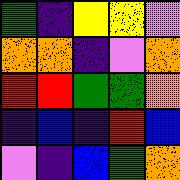[["green", "indigo", "yellow", "yellow", "violet"], ["orange", "orange", "indigo", "violet", "orange"], ["red", "red", "green", "green", "orange"], ["indigo", "blue", "indigo", "red", "blue"], ["violet", "indigo", "blue", "green", "orange"]]